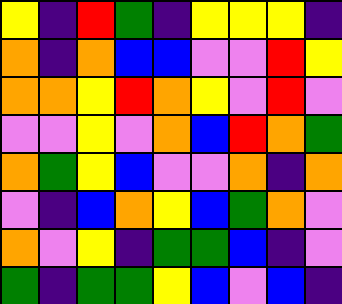[["yellow", "indigo", "red", "green", "indigo", "yellow", "yellow", "yellow", "indigo"], ["orange", "indigo", "orange", "blue", "blue", "violet", "violet", "red", "yellow"], ["orange", "orange", "yellow", "red", "orange", "yellow", "violet", "red", "violet"], ["violet", "violet", "yellow", "violet", "orange", "blue", "red", "orange", "green"], ["orange", "green", "yellow", "blue", "violet", "violet", "orange", "indigo", "orange"], ["violet", "indigo", "blue", "orange", "yellow", "blue", "green", "orange", "violet"], ["orange", "violet", "yellow", "indigo", "green", "green", "blue", "indigo", "violet"], ["green", "indigo", "green", "green", "yellow", "blue", "violet", "blue", "indigo"]]